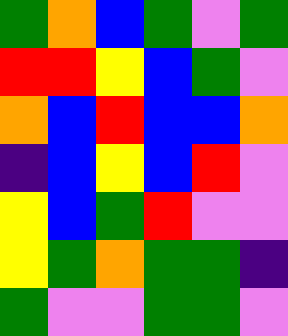[["green", "orange", "blue", "green", "violet", "green"], ["red", "red", "yellow", "blue", "green", "violet"], ["orange", "blue", "red", "blue", "blue", "orange"], ["indigo", "blue", "yellow", "blue", "red", "violet"], ["yellow", "blue", "green", "red", "violet", "violet"], ["yellow", "green", "orange", "green", "green", "indigo"], ["green", "violet", "violet", "green", "green", "violet"]]